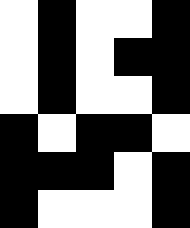[["white", "black", "white", "white", "black"], ["white", "black", "white", "black", "black"], ["white", "black", "white", "white", "black"], ["black", "white", "black", "black", "white"], ["black", "black", "black", "white", "black"], ["black", "white", "white", "white", "black"]]